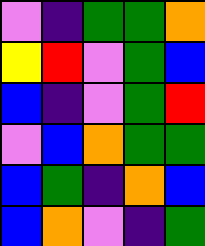[["violet", "indigo", "green", "green", "orange"], ["yellow", "red", "violet", "green", "blue"], ["blue", "indigo", "violet", "green", "red"], ["violet", "blue", "orange", "green", "green"], ["blue", "green", "indigo", "orange", "blue"], ["blue", "orange", "violet", "indigo", "green"]]